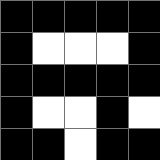[["black", "black", "black", "black", "black"], ["black", "white", "white", "white", "black"], ["black", "black", "black", "black", "black"], ["black", "white", "white", "black", "white"], ["black", "black", "white", "black", "black"]]